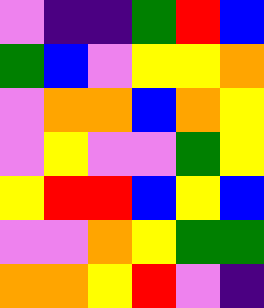[["violet", "indigo", "indigo", "green", "red", "blue"], ["green", "blue", "violet", "yellow", "yellow", "orange"], ["violet", "orange", "orange", "blue", "orange", "yellow"], ["violet", "yellow", "violet", "violet", "green", "yellow"], ["yellow", "red", "red", "blue", "yellow", "blue"], ["violet", "violet", "orange", "yellow", "green", "green"], ["orange", "orange", "yellow", "red", "violet", "indigo"]]